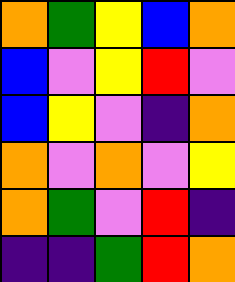[["orange", "green", "yellow", "blue", "orange"], ["blue", "violet", "yellow", "red", "violet"], ["blue", "yellow", "violet", "indigo", "orange"], ["orange", "violet", "orange", "violet", "yellow"], ["orange", "green", "violet", "red", "indigo"], ["indigo", "indigo", "green", "red", "orange"]]